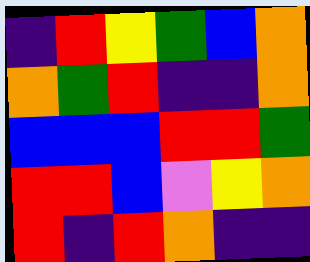[["indigo", "red", "yellow", "green", "blue", "orange"], ["orange", "green", "red", "indigo", "indigo", "orange"], ["blue", "blue", "blue", "red", "red", "green"], ["red", "red", "blue", "violet", "yellow", "orange"], ["red", "indigo", "red", "orange", "indigo", "indigo"]]